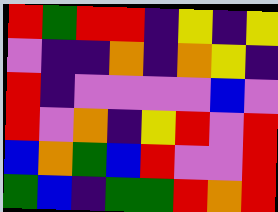[["red", "green", "red", "red", "indigo", "yellow", "indigo", "yellow"], ["violet", "indigo", "indigo", "orange", "indigo", "orange", "yellow", "indigo"], ["red", "indigo", "violet", "violet", "violet", "violet", "blue", "violet"], ["red", "violet", "orange", "indigo", "yellow", "red", "violet", "red"], ["blue", "orange", "green", "blue", "red", "violet", "violet", "red"], ["green", "blue", "indigo", "green", "green", "red", "orange", "red"]]